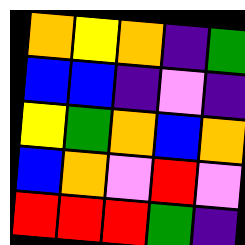[["orange", "yellow", "orange", "indigo", "green"], ["blue", "blue", "indigo", "violet", "indigo"], ["yellow", "green", "orange", "blue", "orange"], ["blue", "orange", "violet", "red", "violet"], ["red", "red", "red", "green", "indigo"]]